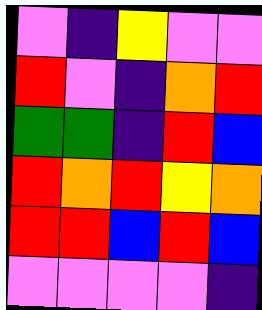[["violet", "indigo", "yellow", "violet", "violet"], ["red", "violet", "indigo", "orange", "red"], ["green", "green", "indigo", "red", "blue"], ["red", "orange", "red", "yellow", "orange"], ["red", "red", "blue", "red", "blue"], ["violet", "violet", "violet", "violet", "indigo"]]